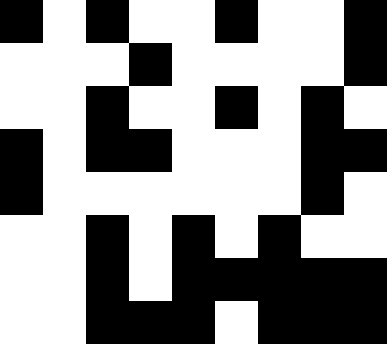[["black", "white", "black", "white", "white", "black", "white", "white", "black"], ["white", "white", "white", "black", "white", "white", "white", "white", "black"], ["white", "white", "black", "white", "white", "black", "white", "black", "white"], ["black", "white", "black", "black", "white", "white", "white", "black", "black"], ["black", "white", "white", "white", "white", "white", "white", "black", "white"], ["white", "white", "black", "white", "black", "white", "black", "white", "white"], ["white", "white", "black", "white", "black", "black", "black", "black", "black"], ["white", "white", "black", "black", "black", "white", "black", "black", "black"]]